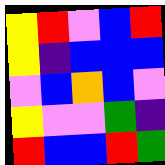[["yellow", "red", "violet", "blue", "red"], ["yellow", "indigo", "blue", "blue", "blue"], ["violet", "blue", "orange", "blue", "violet"], ["yellow", "violet", "violet", "green", "indigo"], ["red", "blue", "blue", "red", "green"]]